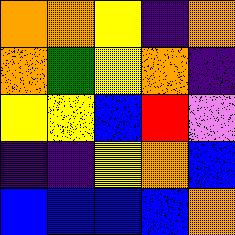[["orange", "orange", "yellow", "indigo", "orange"], ["orange", "green", "yellow", "orange", "indigo"], ["yellow", "yellow", "blue", "red", "violet"], ["indigo", "indigo", "yellow", "orange", "blue"], ["blue", "blue", "blue", "blue", "orange"]]